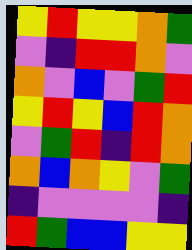[["yellow", "red", "yellow", "yellow", "orange", "green"], ["violet", "indigo", "red", "red", "orange", "violet"], ["orange", "violet", "blue", "violet", "green", "red"], ["yellow", "red", "yellow", "blue", "red", "orange"], ["violet", "green", "red", "indigo", "red", "orange"], ["orange", "blue", "orange", "yellow", "violet", "green"], ["indigo", "violet", "violet", "violet", "violet", "indigo"], ["red", "green", "blue", "blue", "yellow", "yellow"]]